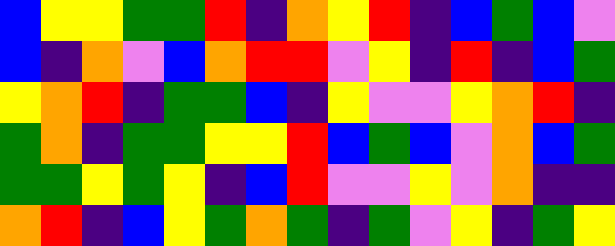[["blue", "yellow", "yellow", "green", "green", "red", "indigo", "orange", "yellow", "red", "indigo", "blue", "green", "blue", "violet"], ["blue", "indigo", "orange", "violet", "blue", "orange", "red", "red", "violet", "yellow", "indigo", "red", "indigo", "blue", "green"], ["yellow", "orange", "red", "indigo", "green", "green", "blue", "indigo", "yellow", "violet", "violet", "yellow", "orange", "red", "indigo"], ["green", "orange", "indigo", "green", "green", "yellow", "yellow", "red", "blue", "green", "blue", "violet", "orange", "blue", "green"], ["green", "green", "yellow", "green", "yellow", "indigo", "blue", "red", "violet", "violet", "yellow", "violet", "orange", "indigo", "indigo"], ["orange", "red", "indigo", "blue", "yellow", "green", "orange", "green", "indigo", "green", "violet", "yellow", "indigo", "green", "yellow"]]